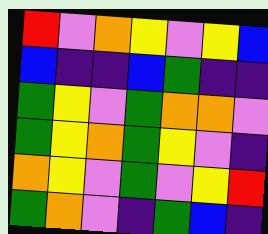[["red", "violet", "orange", "yellow", "violet", "yellow", "blue"], ["blue", "indigo", "indigo", "blue", "green", "indigo", "indigo"], ["green", "yellow", "violet", "green", "orange", "orange", "violet"], ["green", "yellow", "orange", "green", "yellow", "violet", "indigo"], ["orange", "yellow", "violet", "green", "violet", "yellow", "red"], ["green", "orange", "violet", "indigo", "green", "blue", "indigo"]]